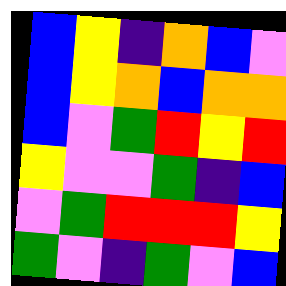[["blue", "yellow", "indigo", "orange", "blue", "violet"], ["blue", "yellow", "orange", "blue", "orange", "orange"], ["blue", "violet", "green", "red", "yellow", "red"], ["yellow", "violet", "violet", "green", "indigo", "blue"], ["violet", "green", "red", "red", "red", "yellow"], ["green", "violet", "indigo", "green", "violet", "blue"]]